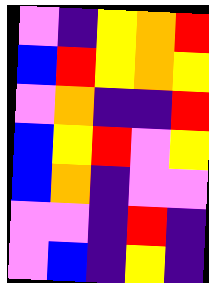[["violet", "indigo", "yellow", "orange", "red"], ["blue", "red", "yellow", "orange", "yellow"], ["violet", "orange", "indigo", "indigo", "red"], ["blue", "yellow", "red", "violet", "yellow"], ["blue", "orange", "indigo", "violet", "violet"], ["violet", "violet", "indigo", "red", "indigo"], ["violet", "blue", "indigo", "yellow", "indigo"]]